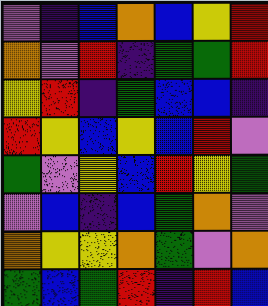[["violet", "indigo", "blue", "orange", "blue", "yellow", "red"], ["orange", "violet", "red", "indigo", "green", "green", "red"], ["yellow", "red", "indigo", "green", "blue", "blue", "indigo"], ["red", "yellow", "blue", "yellow", "blue", "red", "violet"], ["green", "violet", "yellow", "blue", "red", "yellow", "green"], ["violet", "blue", "indigo", "blue", "green", "orange", "violet"], ["orange", "yellow", "yellow", "orange", "green", "violet", "orange"], ["green", "blue", "green", "red", "indigo", "red", "blue"]]